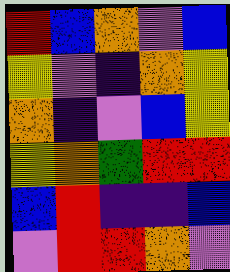[["red", "blue", "orange", "violet", "blue"], ["yellow", "violet", "indigo", "orange", "yellow"], ["orange", "indigo", "violet", "blue", "yellow"], ["yellow", "orange", "green", "red", "red"], ["blue", "red", "indigo", "indigo", "blue"], ["violet", "red", "red", "orange", "violet"]]